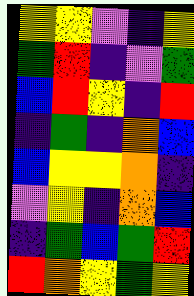[["yellow", "yellow", "violet", "indigo", "yellow"], ["green", "red", "indigo", "violet", "green"], ["blue", "red", "yellow", "indigo", "red"], ["indigo", "green", "indigo", "orange", "blue"], ["blue", "yellow", "yellow", "orange", "indigo"], ["violet", "yellow", "indigo", "orange", "blue"], ["indigo", "green", "blue", "green", "red"], ["red", "orange", "yellow", "green", "yellow"]]